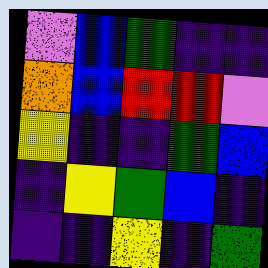[["violet", "blue", "green", "indigo", "indigo"], ["orange", "blue", "red", "red", "violet"], ["yellow", "indigo", "indigo", "green", "blue"], ["indigo", "yellow", "green", "blue", "indigo"], ["indigo", "indigo", "yellow", "indigo", "green"]]